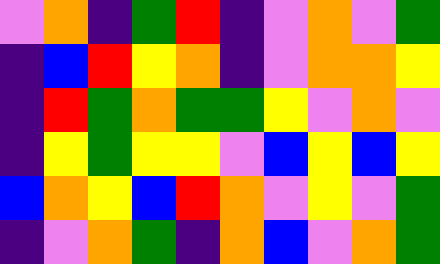[["violet", "orange", "indigo", "green", "red", "indigo", "violet", "orange", "violet", "green"], ["indigo", "blue", "red", "yellow", "orange", "indigo", "violet", "orange", "orange", "yellow"], ["indigo", "red", "green", "orange", "green", "green", "yellow", "violet", "orange", "violet"], ["indigo", "yellow", "green", "yellow", "yellow", "violet", "blue", "yellow", "blue", "yellow"], ["blue", "orange", "yellow", "blue", "red", "orange", "violet", "yellow", "violet", "green"], ["indigo", "violet", "orange", "green", "indigo", "orange", "blue", "violet", "orange", "green"]]